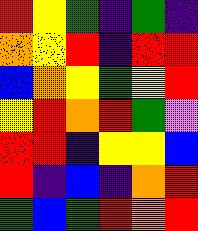[["red", "yellow", "green", "indigo", "green", "indigo"], ["orange", "yellow", "red", "indigo", "red", "red"], ["blue", "orange", "yellow", "green", "yellow", "red"], ["yellow", "red", "orange", "red", "green", "violet"], ["red", "red", "indigo", "yellow", "yellow", "blue"], ["red", "indigo", "blue", "indigo", "orange", "red"], ["green", "blue", "green", "red", "orange", "red"]]